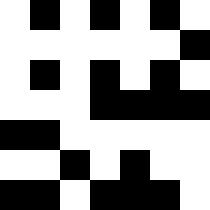[["white", "black", "white", "black", "white", "black", "white"], ["white", "white", "white", "white", "white", "white", "black"], ["white", "black", "white", "black", "white", "black", "white"], ["white", "white", "white", "black", "black", "black", "black"], ["black", "black", "white", "white", "white", "white", "white"], ["white", "white", "black", "white", "black", "white", "white"], ["black", "black", "white", "black", "black", "black", "white"]]